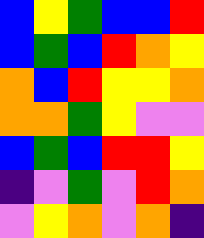[["blue", "yellow", "green", "blue", "blue", "red"], ["blue", "green", "blue", "red", "orange", "yellow"], ["orange", "blue", "red", "yellow", "yellow", "orange"], ["orange", "orange", "green", "yellow", "violet", "violet"], ["blue", "green", "blue", "red", "red", "yellow"], ["indigo", "violet", "green", "violet", "red", "orange"], ["violet", "yellow", "orange", "violet", "orange", "indigo"]]